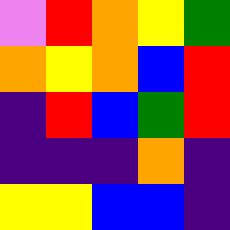[["violet", "red", "orange", "yellow", "green"], ["orange", "yellow", "orange", "blue", "red"], ["indigo", "red", "blue", "green", "red"], ["indigo", "indigo", "indigo", "orange", "indigo"], ["yellow", "yellow", "blue", "blue", "indigo"]]